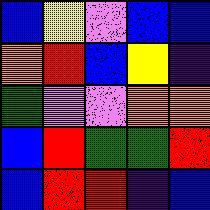[["blue", "yellow", "violet", "blue", "blue"], ["orange", "red", "blue", "yellow", "indigo"], ["green", "violet", "violet", "orange", "orange"], ["blue", "red", "green", "green", "red"], ["blue", "red", "red", "indigo", "blue"]]